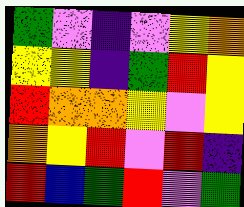[["green", "violet", "indigo", "violet", "yellow", "orange"], ["yellow", "yellow", "indigo", "green", "red", "yellow"], ["red", "orange", "orange", "yellow", "violet", "yellow"], ["orange", "yellow", "red", "violet", "red", "indigo"], ["red", "blue", "green", "red", "violet", "green"]]